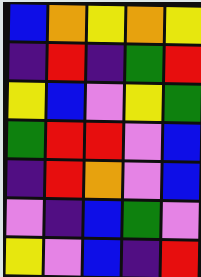[["blue", "orange", "yellow", "orange", "yellow"], ["indigo", "red", "indigo", "green", "red"], ["yellow", "blue", "violet", "yellow", "green"], ["green", "red", "red", "violet", "blue"], ["indigo", "red", "orange", "violet", "blue"], ["violet", "indigo", "blue", "green", "violet"], ["yellow", "violet", "blue", "indigo", "red"]]